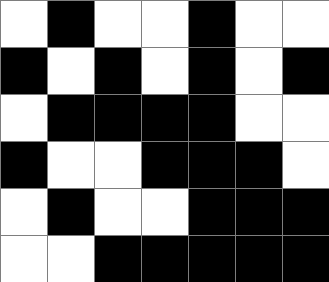[["white", "black", "white", "white", "black", "white", "white"], ["black", "white", "black", "white", "black", "white", "black"], ["white", "black", "black", "black", "black", "white", "white"], ["black", "white", "white", "black", "black", "black", "white"], ["white", "black", "white", "white", "black", "black", "black"], ["white", "white", "black", "black", "black", "black", "black"]]